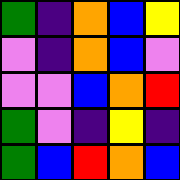[["green", "indigo", "orange", "blue", "yellow"], ["violet", "indigo", "orange", "blue", "violet"], ["violet", "violet", "blue", "orange", "red"], ["green", "violet", "indigo", "yellow", "indigo"], ["green", "blue", "red", "orange", "blue"]]